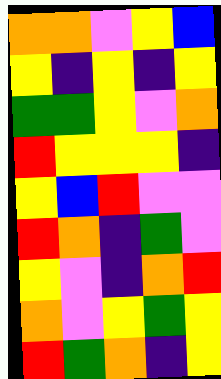[["orange", "orange", "violet", "yellow", "blue"], ["yellow", "indigo", "yellow", "indigo", "yellow"], ["green", "green", "yellow", "violet", "orange"], ["red", "yellow", "yellow", "yellow", "indigo"], ["yellow", "blue", "red", "violet", "violet"], ["red", "orange", "indigo", "green", "violet"], ["yellow", "violet", "indigo", "orange", "red"], ["orange", "violet", "yellow", "green", "yellow"], ["red", "green", "orange", "indigo", "yellow"]]